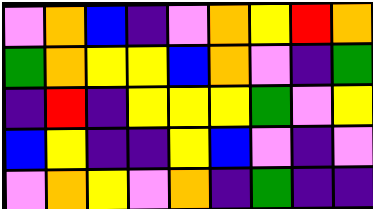[["violet", "orange", "blue", "indigo", "violet", "orange", "yellow", "red", "orange"], ["green", "orange", "yellow", "yellow", "blue", "orange", "violet", "indigo", "green"], ["indigo", "red", "indigo", "yellow", "yellow", "yellow", "green", "violet", "yellow"], ["blue", "yellow", "indigo", "indigo", "yellow", "blue", "violet", "indigo", "violet"], ["violet", "orange", "yellow", "violet", "orange", "indigo", "green", "indigo", "indigo"]]